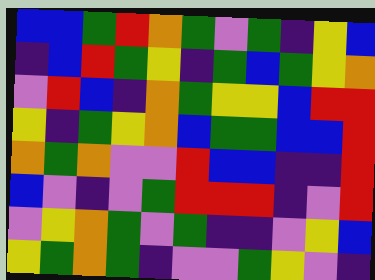[["blue", "blue", "green", "red", "orange", "green", "violet", "green", "indigo", "yellow", "blue"], ["indigo", "blue", "red", "green", "yellow", "indigo", "green", "blue", "green", "yellow", "orange"], ["violet", "red", "blue", "indigo", "orange", "green", "yellow", "yellow", "blue", "red", "red"], ["yellow", "indigo", "green", "yellow", "orange", "blue", "green", "green", "blue", "blue", "red"], ["orange", "green", "orange", "violet", "violet", "red", "blue", "blue", "indigo", "indigo", "red"], ["blue", "violet", "indigo", "violet", "green", "red", "red", "red", "indigo", "violet", "red"], ["violet", "yellow", "orange", "green", "violet", "green", "indigo", "indigo", "violet", "yellow", "blue"], ["yellow", "green", "orange", "green", "indigo", "violet", "violet", "green", "yellow", "violet", "indigo"]]